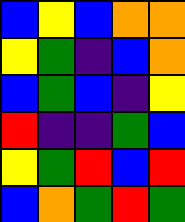[["blue", "yellow", "blue", "orange", "orange"], ["yellow", "green", "indigo", "blue", "orange"], ["blue", "green", "blue", "indigo", "yellow"], ["red", "indigo", "indigo", "green", "blue"], ["yellow", "green", "red", "blue", "red"], ["blue", "orange", "green", "red", "green"]]